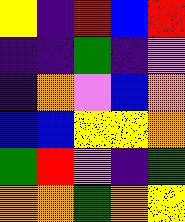[["yellow", "indigo", "red", "blue", "red"], ["indigo", "indigo", "green", "indigo", "violet"], ["indigo", "orange", "violet", "blue", "orange"], ["blue", "blue", "yellow", "yellow", "orange"], ["green", "red", "violet", "indigo", "green"], ["orange", "orange", "green", "orange", "yellow"]]